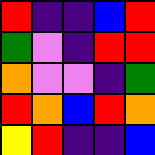[["red", "indigo", "indigo", "blue", "red"], ["green", "violet", "indigo", "red", "red"], ["orange", "violet", "violet", "indigo", "green"], ["red", "orange", "blue", "red", "orange"], ["yellow", "red", "indigo", "indigo", "blue"]]